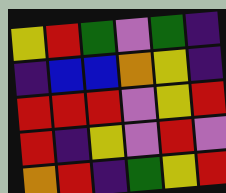[["yellow", "red", "green", "violet", "green", "indigo"], ["indigo", "blue", "blue", "orange", "yellow", "indigo"], ["red", "red", "red", "violet", "yellow", "red"], ["red", "indigo", "yellow", "violet", "red", "violet"], ["orange", "red", "indigo", "green", "yellow", "red"]]